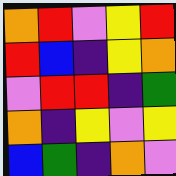[["orange", "red", "violet", "yellow", "red"], ["red", "blue", "indigo", "yellow", "orange"], ["violet", "red", "red", "indigo", "green"], ["orange", "indigo", "yellow", "violet", "yellow"], ["blue", "green", "indigo", "orange", "violet"]]